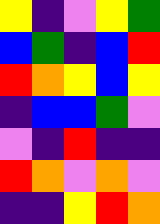[["yellow", "indigo", "violet", "yellow", "green"], ["blue", "green", "indigo", "blue", "red"], ["red", "orange", "yellow", "blue", "yellow"], ["indigo", "blue", "blue", "green", "violet"], ["violet", "indigo", "red", "indigo", "indigo"], ["red", "orange", "violet", "orange", "violet"], ["indigo", "indigo", "yellow", "red", "orange"]]